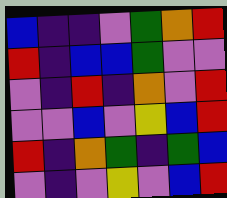[["blue", "indigo", "indigo", "violet", "green", "orange", "red"], ["red", "indigo", "blue", "blue", "green", "violet", "violet"], ["violet", "indigo", "red", "indigo", "orange", "violet", "red"], ["violet", "violet", "blue", "violet", "yellow", "blue", "red"], ["red", "indigo", "orange", "green", "indigo", "green", "blue"], ["violet", "indigo", "violet", "yellow", "violet", "blue", "red"]]